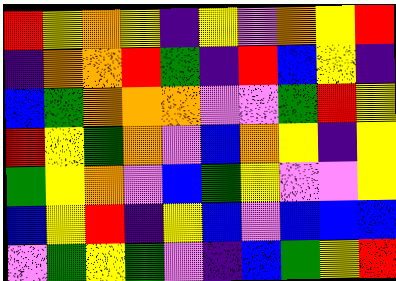[["red", "yellow", "orange", "yellow", "indigo", "yellow", "violet", "orange", "yellow", "red"], ["indigo", "orange", "orange", "red", "green", "indigo", "red", "blue", "yellow", "indigo"], ["blue", "green", "orange", "orange", "orange", "violet", "violet", "green", "red", "yellow"], ["red", "yellow", "green", "orange", "violet", "blue", "orange", "yellow", "indigo", "yellow"], ["green", "yellow", "orange", "violet", "blue", "green", "yellow", "violet", "violet", "yellow"], ["blue", "yellow", "red", "indigo", "yellow", "blue", "violet", "blue", "blue", "blue"], ["violet", "green", "yellow", "green", "violet", "indigo", "blue", "green", "yellow", "red"]]